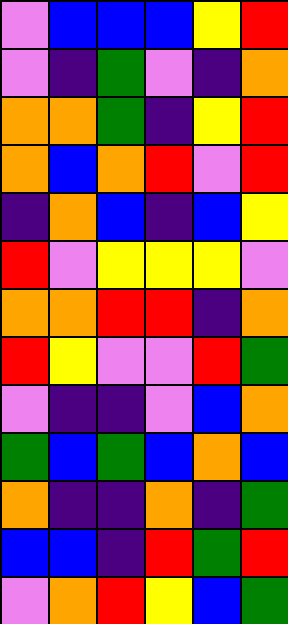[["violet", "blue", "blue", "blue", "yellow", "red"], ["violet", "indigo", "green", "violet", "indigo", "orange"], ["orange", "orange", "green", "indigo", "yellow", "red"], ["orange", "blue", "orange", "red", "violet", "red"], ["indigo", "orange", "blue", "indigo", "blue", "yellow"], ["red", "violet", "yellow", "yellow", "yellow", "violet"], ["orange", "orange", "red", "red", "indigo", "orange"], ["red", "yellow", "violet", "violet", "red", "green"], ["violet", "indigo", "indigo", "violet", "blue", "orange"], ["green", "blue", "green", "blue", "orange", "blue"], ["orange", "indigo", "indigo", "orange", "indigo", "green"], ["blue", "blue", "indigo", "red", "green", "red"], ["violet", "orange", "red", "yellow", "blue", "green"]]